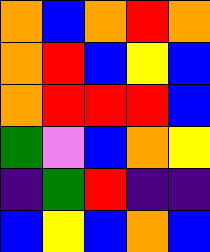[["orange", "blue", "orange", "red", "orange"], ["orange", "red", "blue", "yellow", "blue"], ["orange", "red", "red", "red", "blue"], ["green", "violet", "blue", "orange", "yellow"], ["indigo", "green", "red", "indigo", "indigo"], ["blue", "yellow", "blue", "orange", "blue"]]